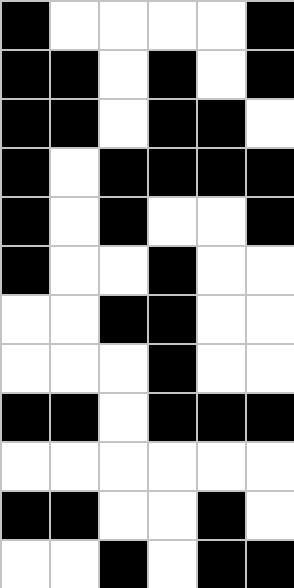[["black", "white", "white", "white", "white", "black"], ["black", "black", "white", "black", "white", "black"], ["black", "black", "white", "black", "black", "white"], ["black", "white", "black", "black", "black", "black"], ["black", "white", "black", "white", "white", "black"], ["black", "white", "white", "black", "white", "white"], ["white", "white", "black", "black", "white", "white"], ["white", "white", "white", "black", "white", "white"], ["black", "black", "white", "black", "black", "black"], ["white", "white", "white", "white", "white", "white"], ["black", "black", "white", "white", "black", "white"], ["white", "white", "black", "white", "black", "black"]]